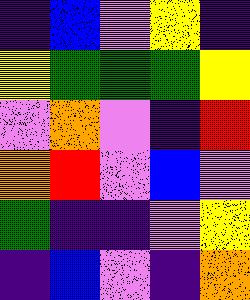[["indigo", "blue", "violet", "yellow", "indigo"], ["yellow", "green", "green", "green", "yellow"], ["violet", "orange", "violet", "indigo", "red"], ["orange", "red", "violet", "blue", "violet"], ["green", "indigo", "indigo", "violet", "yellow"], ["indigo", "blue", "violet", "indigo", "orange"]]